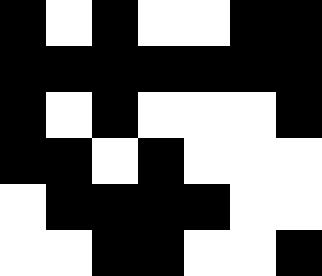[["black", "white", "black", "white", "white", "black", "black"], ["black", "black", "black", "black", "black", "black", "black"], ["black", "white", "black", "white", "white", "white", "black"], ["black", "black", "white", "black", "white", "white", "white"], ["white", "black", "black", "black", "black", "white", "white"], ["white", "white", "black", "black", "white", "white", "black"]]